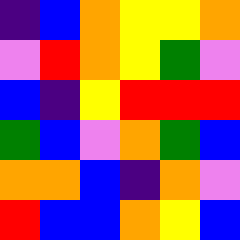[["indigo", "blue", "orange", "yellow", "yellow", "orange"], ["violet", "red", "orange", "yellow", "green", "violet"], ["blue", "indigo", "yellow", "red", "red", "red"], ["green", "blue", "violet", "orange", "green", "blue"], ["orange", "orange", "blue", "indigo", "orange", "violet"], ["red", "blue", "blue", "orange", "yellow", "blue"]]